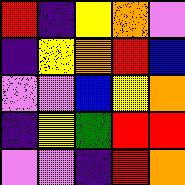[["red", "indigo", "yellow", "orange", "violet"], ["indigo", "yellow", "orange", "red", "blue"], ["violet", "violet", "blue", "yellow", "orange"], ["indigo", "yellow", "green", "red", "red"], ["violet", "violet", "indigo", "red", "orange"]]